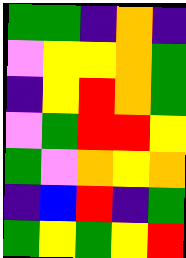[["green", "green", "indigo", "orange", "indigo"], ["violet", "yellow", "yellow", "orange", "green"], ["indigo", "yellow", "red", "orange", "green"], ["violet", "green", "red", "red", "yellow"], ["green", "violet", "orange", "yellow", "orange"], ["indigo", "blue", "red", "indigo", "green"], ["green", "yellow", "green", "yellow", "red"]]